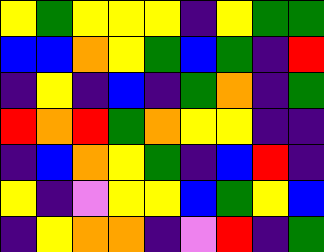[["yellow", "green", "yellow", "yellow", "yellow", "indigo", "yellow", "green", "green"], ["blue", "blue", "orange", "yellow", "green", "blue", "green", "indigo", "red"], ["indigo", "yellow", "indigo", "blue", "indigo", "green", "orange", "indigo", "green"], ["red", "orange", "red", "green", "orange", "yellow", "yellow", "indigo", "indigo"], ["indigo", "blue", "orange", "yellow", "green", "indigo", "blue", "red", "indigo"], ["yellow", "indigo", "violet", "yellow", "yellow", "blue", "green", "yellow", "blue"], ["indigo", "yellow", "orange", "orange", "indigo", "violet", "red", "indigo", "green"]]